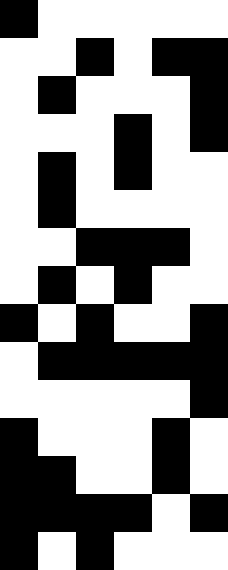[["black", "white", "white", "white", "white", "white"], ["white", "white", "black", "white", "black", "black"], ["white", "black", "white", "white", "white", "black"], ["white", "white", "white", "black", "white", "black"], ["white", "black", "white", "black", "white", "white"], ["white", "black", "white", "white", "white", "white"], ["white", "white", "black", "black", "black", "white"], ["white", "black", "white", "black", "white", "white"], ["black", "white", "black", "white", "white", "black"], ["white", "black", "black", "black", "black", "black"], ["white", "white", "white", "white", "white", "black"], ["black", "white", "white", "white", "black", "white"], ["black", "black", "white", "white", "black", "white"], ["black", "black", "black", "black", "white", "black"], ["black", "white", "black", "white", "white", "white"]]